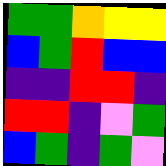[["green", "green", "orange", "yellow", "yellow"], ["blue", "green", "red", "blue", "blue"], ["indigo", "indigo", "red", "red", "indigo"], ["red", "red", "indigo", "violet", "green"], ["blue", "green", "indigo", "green", "violet"]]